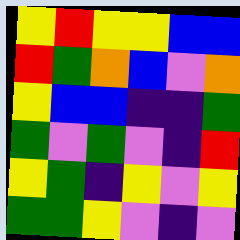[["yellow", "red", "yellow", "yellow", "blue", "blue"], ["red", "green", "orange", "blue", "violet", "orange"], ["yellow", "blue", "blue", "indigo", "indigo", "green"], ["green", "violet", "green", "violet", "indigo", "red"], ["yellow", "green", "indigo", "yellow", "violet", "yellow"], ["green", "green", "yellow", "violet", "indigo", "violet"]]